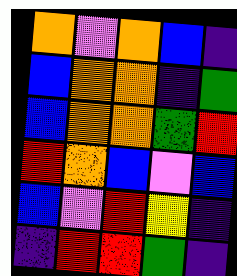[["orange", "violet", "orange", "blue", "indigo"], ["blue", "orange", "orange", "indigo", "green"], ["blue", "orange", "orange", "green", "red"], ["red", "orange", "blue", "violet", "blue"], ["blue", "violet", "red", "yellow", "indigo"], ["indigo", "red", "red", "green", "indigo"]]